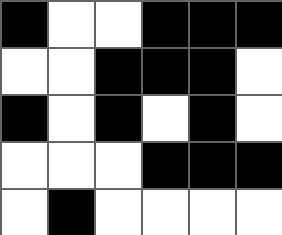[["black", "white", "white", "black", "black", "black"], ["white", "white", "black", "black", "black", "white"], ["black", "white", "black", "white", "black", "white"], ["white", "white", "white", "black", "black", "black"], ["white", "black", "white", "white", "white", "white"]]